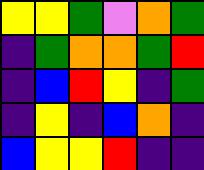[["yellow", "yellow", "green", "violet", "orange", "green"], ["indigo", "green", "orange", "orange", "green", "red"], ["indigo", "blue", "red", "yellow", "indigo", "green"], ["indigo", "yellow", "indigo", "blue", "orange", "indigo"], ["blue", "yellow", "yellow", "red", "indigo", "indigo"]]